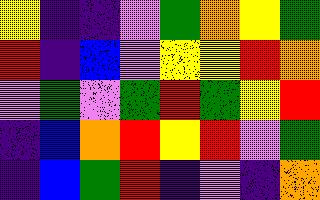[["yellow", "indigo", "indigo", "violet", "green", "orange", "yellow", "green"], ["red", "indigo", "blue", "violet", "yellow", "yellow", "red", "orange"], ["violet", "green", "violet", "green", "red", "green", "yellow", "red"], ["indigo", "blue", "orange", "red", "yellow", "red", "violet", "green"], ["indigo", "blue", "green", "red", "indigo", "violet", "indigo", "orange"]]